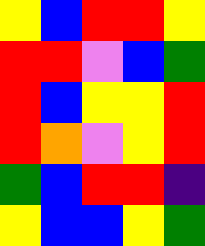[["yellow", "blue", "red", "red", "yellow"], ["red", "red", "violet", "blue", "green"], ["red", "blue", "yellow", "yellow", "red"], ["red", "orange", "violet", "yellow", "red"], ["green", "blue", "red", "red", "indigo"], ["yellow", "blue", "blue", "yellow", "green"]]